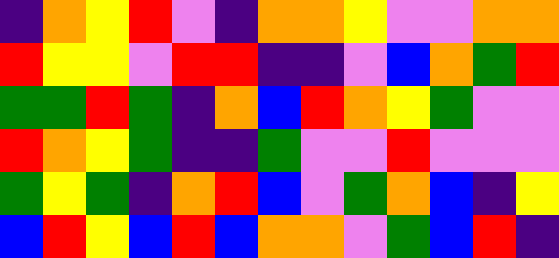[["indigo", "orange", "yellow", "red", "violet", "indigo", "orange", "orange", "yellow", "violet", "violet", "orange", "orange"], ["red", "yellow", "yellow", "violet", "red", "red", "indigo", "indigo", "violet", "blue", "orange", "green", "red"], ["green", "green", "red", "green", "indigo", "orange", "blue", "red", "orange", "yellow", "green", "violet", "violet"], ["red", "orange", "yellow", "green", "indigo", "indigo", "green", "violet", "violet", "red", "violet", "violet", "violet"], ["green", "yellow", "green", "indigo", "orange", "red", "blue", "violet", "green", "orange", "blue", "indigo", "yellow"], ["blue", "red", "yellow", "blue", "red", "blue", "orange", "orange", "violet", "green", "blue", "red", "indigo"]]